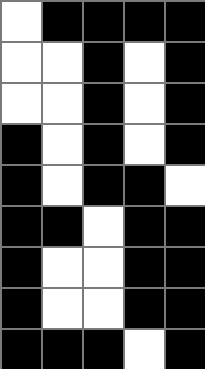[["white", "black", "black", "black", "black"], ["white", "white", "black", "white", "black"], ["white", "white", "black", "white", "black"], ["black", "white", "black", "white", "black"], ["black", "white", "black", "black", "white"], ["black", "black", "white", "black", "black"], ["black", "white", "white", "black", "black"], ["black", "white", "white", "black", "black"], ["black", "black", "black", "white", "black"]]